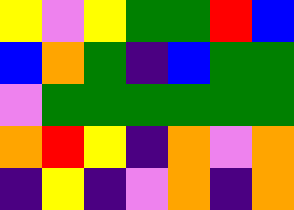[["yellow", "violet", "yellow", "green", "green", "red", "blue"], ["blue", "orange", "green", "indigo", "blue", "green", "green"], ["violet", "green", "green", "green", "green", "green", "green"], ["orange", "red", "yellow", "indigo", "orange", "violet", "orange"], ["indigo", "yellow", "indigo", "violet", "orange", "indigo", "orange"]]